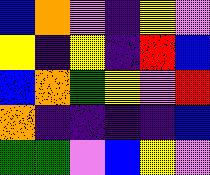[["blue", "orange", "violet", "indigo", "yellow", "violet"], ["yellow", "indigo", "yellow", "indigo", "red", "blue"], ["blue", "orange", "green", "yellow", "violet", "red"], ["orange", "indigo", "indigo", "indigo", "indigo", "blue"], ["green", "green", "violet", "blue", "yellow", "violet"]]